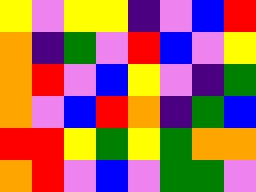[["yellow", "violet", "yellow", "yellow", "indigo", "violet", "blue", "red"], ["orange", "indigo", "green", "violet", "red", "blue", "violet", "yellow"], ["orange", "red", "violet", "blue", "yellow", "violet", "indigo", "green"], ["orange", "violet", "blue", "red", "orange", "indigo", "green", "blue"], ["red", "red", "yellow", "green", "yellow", "green", "orange", "orange"], ["orange", "red", "violet", "blue", "violet", "green", "green", "violet"]]